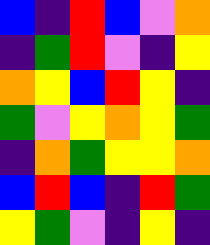[["blue", "indigo", "red", "blue", "violet", "orange"], ["indigo", "green", "red", "violet", "indigo", "yellow"], ["orange", "yellow", "blue", "red", "yellow", "indigo"], ["green", "violet", "yellow", "orange", "yellow", "green"], ["indigo", "orange", "green", "yellow", "yellow", "orange"], ["blue", "red", "blue", "indigo", "red", "green"], ["yellow", "green", "violet", "indigo", "yellow", "indigo"]]